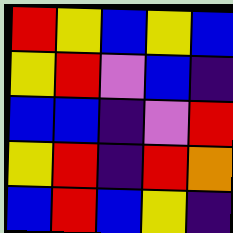[["red", "yellow", "blue", "yellow", "blue"], ["yellow", "red", "violet", "blue", "indigo"], ["blue", "blue", "indigo", "violet", "red"], ["yellow", "red", "indigo", "red", "orange"], ["blue", "red", "blue", "yellow", "indigo"]]